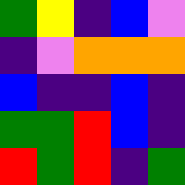[["green", "yellow", "indigo", "blue", "violet"], ["indigo", "violet", "orange", "orange", "orange"], ["blue", "indigo", "indigo", "blue", "indigo"], ["green", "green", "red", "blue", "indigo"], ["red", "green", "red", "indigo", "green"]]